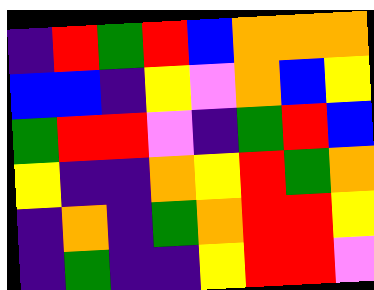[["indigo", "red", "green", "red", "blue", "orange", "orange", "orange"], ["blue", "blue", "indigo", "yellow", "violet", "orange", "blue", "yellow"], ["green", "red", "red", "violet", "indigo", "green", "red", "blue"], ["yellow", "indigo", "indigo", "orange", "yellow", "red", "green", "orange"], ["indigo", "orange", "indigo", "green", "orange", "red", "red", "yellow"], ["indigo", "green", "indigo", "indigo", "yellow", "red", "red", "violet"]]